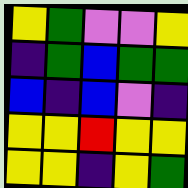[["yellow", "green", "violet", "violet", "yellow"], ["indigo", "green", "blue", "green", "green"], ["blue", "indigo", "blue", "violet", "indigo"], ["yellow", "yellow", "red", "yellow", "yellow"], ["yellow", "yellow", "indigo", "yellow", "green"]]